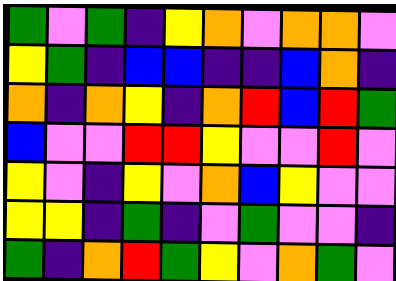[["green", "violet", "green", "indigo", "yellow", "orange", "violet", "orange", "orange", "violet"], ["yellow", "green", "indigo", "blue", "blue", "indigo", "indigo", "blue", "orange", "indigo"], ["orange", "indigo", "orange", "yellow", "indigo", "orange", "red", "blue", "red", "green"], ["blue", "violet", "violet", "red", "red", "yellow", "violet", "violet", "red", "violet"], ["yellow", "violet", "indigo", "yellow", "violet", "orange", "blue", "yellow", "violet", "violet"], ["yellow", "yellow", "indigo", "green", "indigo", "violet", "green", "violet", "violet", "indigo"], ["green", "indigo", "orange", "red", "green", "yellow", "violet", "orange", "green", "violet"]]